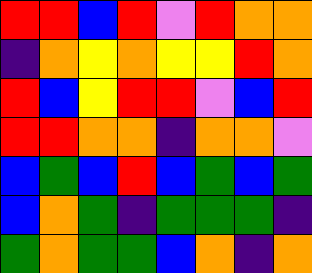[["red", "red", "blue", "red", "violet", "red", "orange", "orange"], ["indigo", "orange", "yellow", "orange", "yellow", "yellow", "red", "orange"], ["red", "blue", "yellow", "red", "red", "violet", "blue", "red"], ["red", "red", "orange", "orange", "indigo", "orange", "orange", "violet"], ["blue", "green", "blue", "red", "blue", "green", "blue", "green"], ["blue", "orange", "green", "indigo", "green", "green", "green", "indigo"], ["green", "orange", "green", "green", "blue", "orange", "indigo", "orange"]]